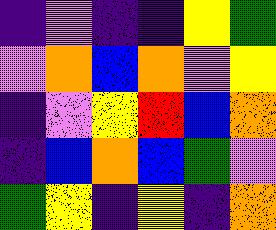[["indigo", "violet", "indigo", "indigo", "yellow", "green"], ["violet", "orange", "blue", "orange", "violet", "yellow"], ["indigo", "violet", "yellow", "red", "blue", "orange"], ["indigo", "blue", "orange", "blue", "green", "violet"], ["green", "yellow", "indigo", "yellow", "indigo", "orange"]]